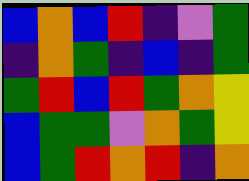[["blue", "orange", "blue", "red", "indigo", "violet", "green"], ["indigo", "orange", "green", "indigo", "blue", "indigo", "green"], ["green", "red", "blue", "red", "green", "orange", "yellow"], ["blue", "green", "green", "violet", "orange", "green", "yellow"], ["blue", "green", "red", "orange", "red", "indigo", "orange"]]